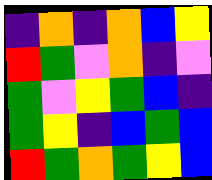[["indigo", "orange", "indigo", "orange", "blue", "yellow"], ["red", "green", "violet", "orange", "indigo", "violet"], ["green", "violet", "yellow", "green", "blue", "indigo"], ["green", "yellow", "indigo", "blue", "green", "blue"], ["red", "green", "orange", "green", "yellow", "blue"]]